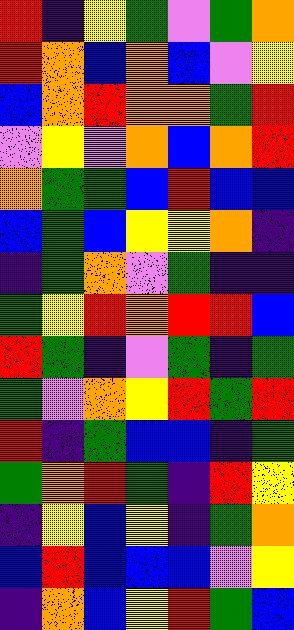[["red", "indigo", "yellow", "green", "violet", "green", "orange"], ["red", "orange", "blue", "orange", "blue", "violet", "yellow"], ["blue", "orange", "red", "orange", "orange", "green", "red"], ["violet", "yellow", "violet", "orange", "blue", "orange", "red"], ["orange", "green", "green", "blue", "red", "blue", "blue"], ["blue", "green", "blue", "yellow", "yellow", "orange", "indigo"], ["indigo", "green", "orange", "violet", "green", "indigo", "indigo"], ["green", "yellow", "red", "orange", "red", "red", "blue"], ["red", "green", "indigo", "violet", "green", "indigo", "green"], ["green", "violet", "orange", "yellow", "red", "green", "red"], ["red", "indigo", "green", "blue", "blue", "indigo", "green"], ["green", "orange", "red", "green", "indigo", "red", "yellow"], ["indigo", "yellow", "blue", "yellow", "indigo", "green", "orange"], ["blue", "red", "blue", "blue", "blue", "violet", "yellow"], ["indigo", "orange", "blue", "yellow", "red", "green", "blue"]]